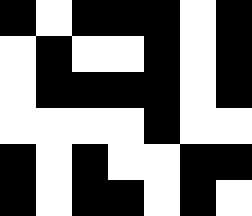[["black", "white", "black", "black", "black", "white", "black"], ["white", "black", "white", "white", "black", "white", "black"], ["white", "black", "black", "black", "black", "white", "black"], ["white", "white", "white", "white", "black", "white", "white"], ["black", "white", "black", "white", "white", "black", "black"], ["black", "white", "black", "black", "white", "black", "white"]]